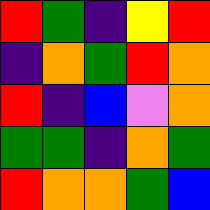[["red", "green", "indigo", "yellow", "red"], ["indigo", "orange", "green", "red", "orange"], ["red", "indigo", "blue", "violet", "orange"], ["green", "green", "indigo", "orange", "green"], ["red", "orange", "orange", "green", "blue"]]